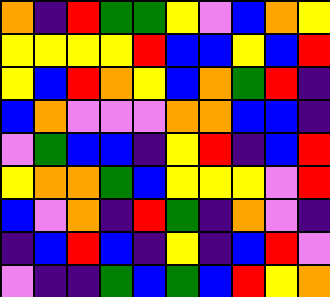[["orange", "indigo", "red", "green", "green", "yellow", "violet", "blue", "orange", "yellow"], ["yellow", "yellow", "yellow", "yellow", "red", "blue", "blue", "yellow", "blue", "red"], ["yellow", "blue", "red", "orange", "yellow", "blue", "orange", "green", "red", "indigo"], ["blue", "orange", "violet", "violet", "violet", "orange", "orange", "blue", "blue", "indigo"], ["violet", "green", "blue", "blue", "indigo", "yellow", "red", "indigo", "blue", "red"], ["yellow", "orange", "orange", "green", "blue", "yellow", "yellow", "yellow", "violet", "red"], ["blue", "violet", "orange", "indigo", "red", "green", "indigo", "orange", "violet", "indigo"], ["indigo", "blue", "red", "blue", "indigo", "yellow", "indigo", "blue", "red", "violet"], ["violet", "indigo", "indigo", "green", "blue", "green", "blue", "red", "yellow", "orange"]]